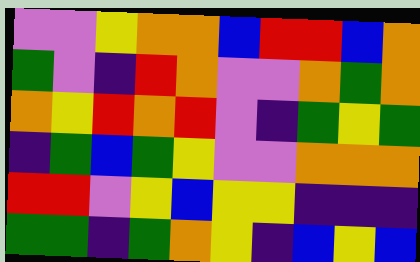[["violet", "violet", "yellow", "orange", "orange", "blue", "red", "red", "blue", "orange"], ["green", "violet", "indigo", "red", "orange", "violet", "violet", "orange", "green", "orange"], ["orange", "yellow", "red", "orange", "red", "violet", "indigo", "green", "yellow", "green"], ["indigo", "green", "blue", "green", "yellow", "violet", "violet", "orange", "orange", "orange"], ["red", "red", "violet", "yellow", "blue", "yellow", "yellow", "indigo", "indigo", "indigo"], ["green", "green", "indigo", "green", "orange", "yellow", "indigo", "blue", "yellow", "blue"]]